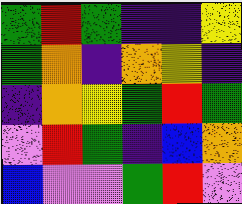[["green", "red", "green", "indigo", "indigo", "yellow"], ["green", "orange", "indigo", "orange", "yellow", "indigo"], ["indigo", "orange", "yellow", "green", "red", "green"], ["violet", "red", "green", "indigo", "blue", "orange"], ["blue", "violet", "violet", "green", "red", "violet"]]